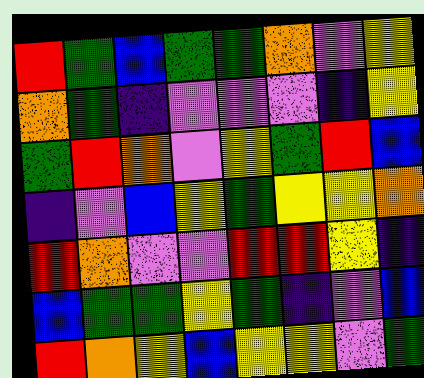[["red", "green", "blue", "green", "green", "orange", "violet", "yellow"], ["orange", "green", "indigo", "violet", "violet", "violet", "indigo", "yellow"], ["green", "red", "orange", "violet", "yellow", "green", "red", "blue"], ["indigo", "violet", "blue", "yellow", "green", "yellow", "yellow", "orange"], ["red", "orange", "violet", "violet", "red", "red", "yellow", "indigo"], ["blue", "green", "green", "yellow", "green", "indigo", "violet", "blue"], ["red", "orange", "yellow", "blue", "yellow", "yellow", "violet", "green"]]